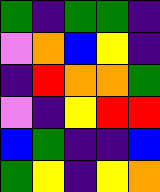[["green", "indigo", "green", "green", "indigo"], ["violet", "orange", "blue", "yellow", "indigo"], ["indigo", "red", "orange", "orange", "green"], ["violet", "indigo", "yellow", "red", "red"], ["blue", "green", "indigo", "indigo", "blue"], ["green", "yellow", "indigo", "yellow", "orange"]]